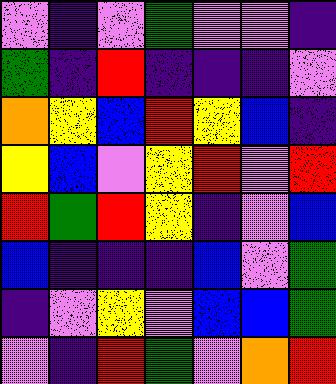[["violet", "indigo", "violet", "green", "violet", "violet", "indigo"], ["green", "indigo", "red", "indigo", "indigo", "indigo", "violet"], ["orange", "yellow", "blue", "red", "yellow", "blue", "indigo"], ["yellow", "blue", "violet", "yellow", "red", "violet", "red"], ["red", "green", "red", "yellow", "indigo", "violet", "blue"], ["blue", "indigo", "indigo", "indigo", "blue", "violet", "green"], ["indigo", "violet", "yellow", "violet", "blue", "blue", "green"], ["violet", "indigo", "red", "green", "violet", "orange", "red"]]